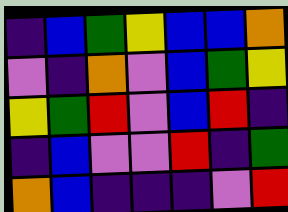[["indigo", "blue", "green", "yellow", "blue", "blue", "orange"], ["violet", "indigo", "orange", "violet", "blue", "green", "yellow"], ["yellow", "green", "red", "violet", "blue", "red", "indigo"], ["indigo", "blue", "violet", "violet", "red", "indigo", "green"], ["orange", "blue", "indigo", "indigo", "indigo", "violet", "red"]]